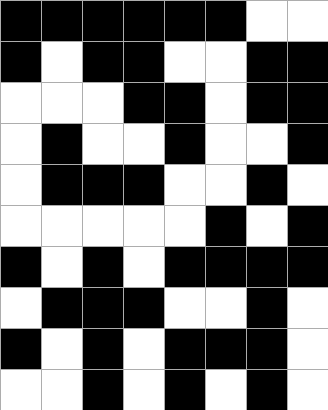[["black", "black", "black", "black", "black", "black", "white", "white"], ["black", "white", "black", "black", "white", "white", "black", "black"], ["white", "white", "white", "black", "black", "white", "black", "black"], ["white", "black", "white", "white", "black", "white", "white", "black"], ["white", "black", "black", "black", "white", "white", "black", "white"], ["white", "white", "white", "white", "white", "black", "white", "black"], ["black", "white", "black", "white", "black", "black", "black", "black"], ["white", "black", "black", "black", "white", "white", "black", "white"], ["black", "white", "black", "white", "black", "black", "black", "white"], ["white", "white", "black", "white", "black", "white", "black", "white"]]